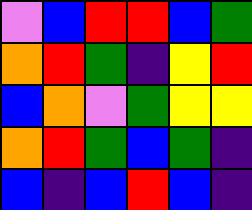[["violet", "blue", "red", "red", "blue", "green"], ["orange", "red", "green", "indigo", "yellow", "red"], ["blue", "orange", "violet", "green", "yellow", "yellow"], ["orange", "red", "green", "blue", "green", "indigo"], ["blue", "indigo", "blue", "red", "blue", "indigo"]]